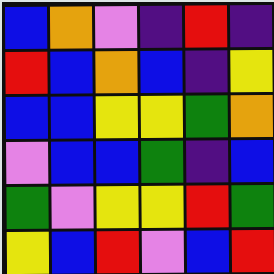[["blue", "orange", "violet", "indigo", "red", "indigo"], ["red", "blue", "orange", "blue", "indigo", "yellow"], ["blue", "blue", "yellow", "yellow", "green", "orange"], ["violet", "blue", "blue", "green", "indigo", "blue"], ["green", "violet", "yellow", "yellow", "red", "green"], ["yellow", "blue", "red", "violet", "blue", "red"]]